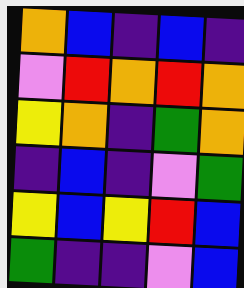[["orange", "blue", "indigo", "blue", "indigo"], ["violet", "red", "orange", "red", "orange"], ["yellow", "orange", "indigo", "green", "orange"], ["indigo", "blue", "indigo", "violet", "green"], ["yellow", "blue", "yellow", "red", "blue"], ["green", "indigo", "indigo", "violet", "blue"]]